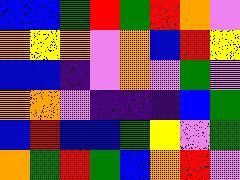[["blue", "blue", "green", "red", "green", "red", "orange", "violet"], ["orange", "yellow", "orange", "violet", "orange", "blue", "red", "yellow"], ["blue", "blue", "indigo", "violet", "orange", "violet", "green", "violet"], ["orange", "orange", "violet", "indigo", "indigo", "indigo", "blue", "green"], ["blue", "red", "blue", "blue", "green", "yellow", "violet", "green"], ["orange", "green", "red", "green", "blue", "orange", "red", "violet"]]